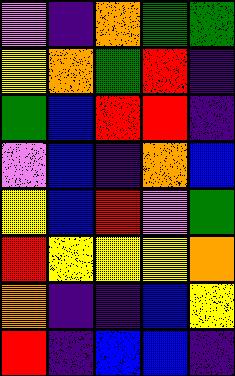[["violet", "indigo", "orange", "green", "green"], ["yellow", "orange", "green", "red", "indigo"], ["green", "blue", "red", "red", "indigo"], ["violet", "blue", "indigo", "orange", "blue"], ["yellow", "blue", "red", "violet", "green"], ["red", "yellow", "yellow", "yellow", "orange"], ["orange", "indigo", "indigo", "blue", "yellow"], ["red", "indigo", "blue", "blue", "indigo"]]